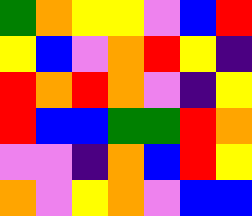[["green", "orange", "yellow", "yellow", "violet", "blue", "red"], ["yellow", "blue", "violet", "orange", "red", "yellow", "indigo"], ["red", "orange", "red", "orange", "violet", "indigo", "yellow"], ["red", "blue", "blue", "green", "green", "red", "orange"], ["violet", "violet", "indigo", "orange", "blue", "red", "yellow"], ["orange", "violet", "yellow", "orange", "violet", "blue", "blue"]]